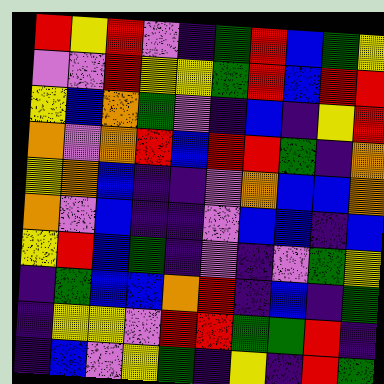[["red", "yellow", "red", "violet", "indigo", "green", "red", "blue", "green", "yellow"], ["violet", "violet", "red", "yellow", "yellow", "green", "red", "blue", "red", "red"], ["yellow", "blue", "orange", "green", "violet", "indigo", "blue", "indigo", "yellow", "red"], ["orange", "violet", "orange", "red", "blue", "red", "red", "green", "indigo", "orange"], ["yellow", "orange", "blue", "indigo", "indigo", "violet", "orange", "blue", "blue", "orange"], ["orange", "violet", "blue", "indigo", "indigo", "violet", "blue", "blue", "indigo", "blue"], ["yellow", "red", "blue", "green", "indigo", "violet", "indigo", "violet", "green", "yellow"], ["indigo", "green", "blue", "blue", "orange", "red", "indigo", "blue", "indigo", "green"], ["indigo", "yellow", "yellow", "violet", "red", "red", "green", "green", "red", "indigo"], ["indigo", "blue", "violet", "yellow", "green", "indigo", "yellow", "indigo", "red", "green"]]